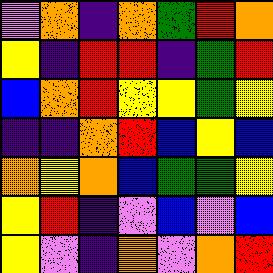[["violet", "orange", "indigo", "orange", "green", "red", "orange"], ["yellow", "indigo", "red", "red", "indigo", "green", "red"], ["blue", "orange", "red", "yellow", "yellow", "green", "yellow"], ["indigo", "indigo", "orange", "red", "blue", "yellow", "blue"], ["orange", "yellow", "orange", "blue", "green", "green", "yellow"], ["yellow", "red", "indigo", "violet", "blue", "violet", "blue"], ["yellow", "violet", "indigo", "orange", "violet", "orange", "red"]]